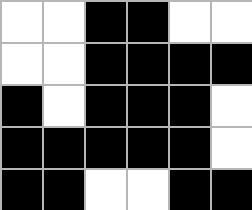[["white", "white", "black", "black", "white", "white"], ["white", "white", "black", "black", "black", "black"], ["black", "white", "black", "black", "black", "white"], ["black", "black", "black", "black", "black", "white"], ["black", "black", "white", "white", "black", "black"]]